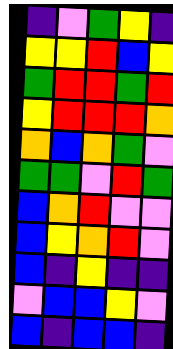[["indigo", "violet", "green", "yellow", "indigo"], ["yellow", "yellow", "red", "blue", "yellow"], ["green", "red", "red", "green", "red"], ["yellow", "red", "red", "red", "orange"], ["orange", "blue", "orange", "green", "violet"], ["green", "green", "violet", "red", "green"], ["blue", "orange", "red", "violet", "violet"], ["blue", "yellow", "orange", "red", "violet"], ["blue", "indigo", "yellow", "indigo", "indigo"], ["violet", "blue", "blue", "yellow", "violet"], ["blue", "indigo", "blue", "blue", "indigo"]]